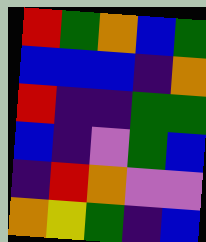[["red", "green", "orange", "blue", "green"], ["blue", "blue", "blue", "indigo", "orange"], ["red", "indigo", "indigo", "green", "green"], ["blue", "indigo", "violet", "green", "blue"], ["indigo", "red", "orange", "violet", "violet"], ["orange", "yellow", "green", "indigo", "blue"]]